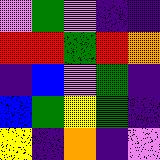[["violet", "green", "violet", "indigo", "indigo"], ["red", "red", "green", "red", "orange"], ["indigo", "blue", "violet", "green", "indigo"], ["blue", "green", "yellow", "green", "indigo"], ["yellow", "indigo", "orange", "indigo", "violet"]]